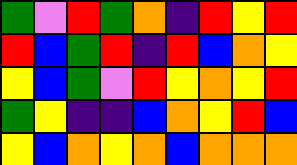[["green", "violet", "red", "green", "orange", "indigo", "red", "yellow", "red"], ["red", "blue", "green", "red", "indigo", "red", "blue", "orange", "yellow"], ["yellow", "blue", "green", "violet", "red", "yellow", "orange", "yellow", "red"], ["green", "yellow", "indigo", "indigo", "blue", "orange", "yellow", "red", "blue"], ["yellow", "blue", "orange", "yellow", "orange", "blue", "orange", "orange", "orange"]]